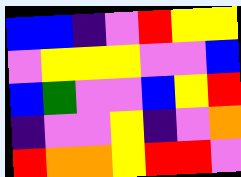[["blue", "blue", "indigo", "violet", "red", "yellow", "yellow"], ["violet", "yellow", "yellow", "yellow", "violet", "violet", "blue"], ["blue", "green", "violet", "violet", "blue", "yellow", "red"], ["indigo", "violet", "violet", "yellow", "indigo", "violet", "orange"], ["red", "orange", "orange", "yellow", "red", "red", "violet"]]